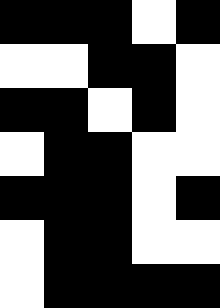[["black", "black", "black", "white", "black"], ["white", "white", "black", "black", "white"], ["black", "black", "white", "black", "white"], ["white", "black", "black", "white", "white"], ["black", "black", "black", "white", "black"], ["white", "black", "black", "white", "white"], ["white", "black", "black", "black", "black"]]